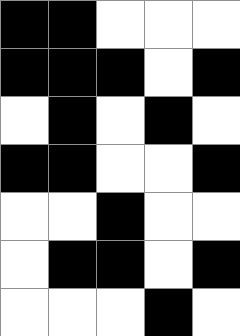[["black", "black", "white", "white", "white"], ["black", "black", "black", "white", "black"], ["white", "black", "white", "black", "white"], ["black", "black", "white", "white", "black"], ["white", "white", "black", "white", "white"], ["white", "black", "black", "white", "black"], ["white", "white", "white", "black", "white"]]